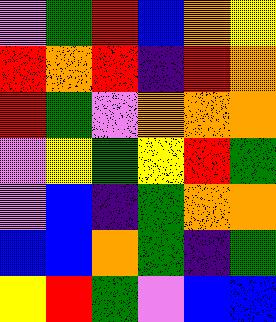[["violet", "green", "red", "blue", "orange", "yellow"], ["red", "orange", "red", "indigo", "red", "orange"], ["red", "green", "violet", "orange", "orange", "orange"], ["violet", "yellow", "green", "yellow", "red", "green"], ["violet", "blue", "indigo", "green", "orange", "orange"], ["blue", "blue", "orange", "green", "indigo", "green"], ["yellow", "red", "green", "violet", "blue", "blue"]]